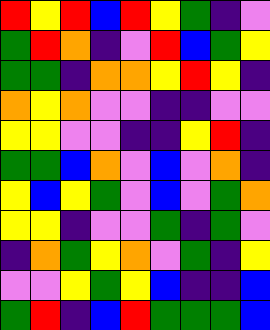[["red", "yellow", "red", "blue", "red", "yellow", "green", "indigo", "violet"], ["green", "red", "orange", "indigo", "violet", "red", "blue", "green", "yellow"], ["green", "green", "indigo", "orange", "orange", "yellow", "red", "yellow", "indigo"], ["orange", "yellow", "orange", "violet", "violet", "indigo", "indigo", "violet", "violet"], ["yellow", "yellow", "violet", "violet", "indigo", "indigo", "yellow", "red", "indigo"], ["green", "green", "blue", "orange", "violet", "blue", "violet", "orange", "indigo"], ["yellow", "blue", "yellow", "green", "violet", "blue", "violet", "green", "orange"], ["yellow", "yellow", "indigo", "violet", "violet", "green", "indigo", "green", "violet"], ["indigo", "orange", "green", "yellow", "orange", "violet", "green", "indigo", "yellow"], ["violet", "violet", "yellow", "green", "yellow", "blue", "indigo", "indigo", "blue"], ["green", "red", "indigo", "blue", "red", "green", "green", "green", "blue"]]